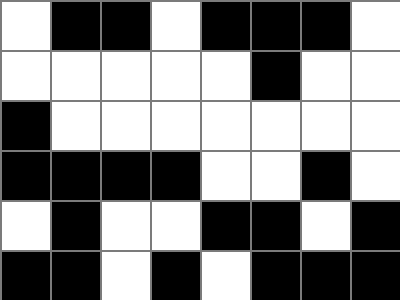[["white", "black", "black", "white", "black", "black", "black", "white"], ["white", "white", "white", "white", "white", "black", "white", "white"], ["black", "white", "white", "white", "white", "white", "white", "white"], ["black", "black", "black", "black", "white", "white", "black", "white"], ["white", "black", "white", "white", "black", "black", "white", "black"], ["black", "black", "white", "black", "white", "black", "black", "black"]]